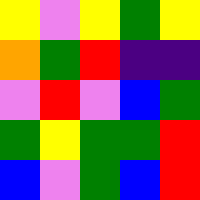[["yellow", "violet", "yellow", "green", "yellow"], ["orange", "green", "red", "indigo", "indigo"], ["violet", "red", "violet", "blue", "green"], ["green", "yellow", "green", "green", "red"], ["blue", "violet", "green", "blue", "red"]]